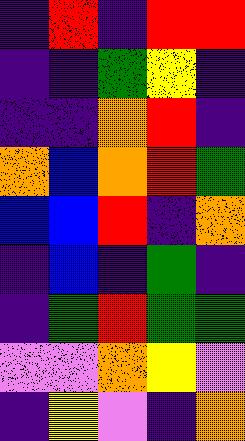[["indigo", "red", "indigo", "red", "red"], ["indigo", "indigo", "green", "yellow", "indigo"], ["indigo", "indigo", "orange", "red", "indigo"], ["orange", "blue", "orange", "red", "green"], ["blue", "blue", "red", "indigo", "orange"], ["indigo", "blue", "indigo", "green", "indigo"], ["indigo", "green", "red", "green", "green"], ["violet", "violet", "orange", "yellow", "violet"], ["indigo", "yellow", "violet", "indigo", "orange"]]